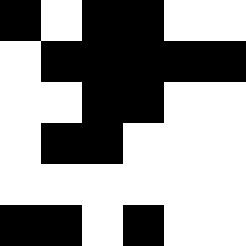[["black", "white", "black", "black", "white", "white"], ["white", "black", "black", "black", "black", "black"], ["white", "white", "black", "black", "white", "white"], ["white", "black", "black", "white", "white", "white"], ["white", "white", "white", "white", "white", "white"], ["black", "black", "white", "black", "white", "white"]]